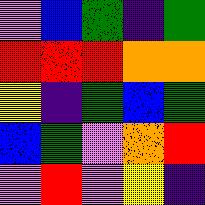[["violet", "blue", "green", "indigo", "green"], ["red", "red", "red", "orange", "orange"], ["yellow", "indigo", "green", "blue", "green"], ["blue", "green", "violet", "orange", "red"], ["violet", "red", "violet", "yellow", "indigo"]]